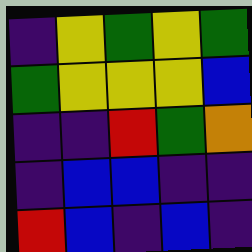[["indigo", "yellow", "green", "yellow", "green"], ["green", "yellow", "yellow", "yellow", "blue"], ["indigo", "indigo", "red", "green", "orange"], ["indigo", "blue", "blue", "indigo", "indigo"], ["red", "blue", "indigo", "blue", "indigo"]]